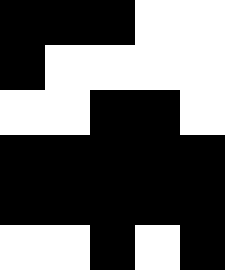[["black", "black", "black", "white", "white"], ["black", "white", "white", "white", "white"], ["white", "white", "black", "black", "white"], ["black", "black", "black", "black", "black"], ["black", "black", "black", "black", "black"], ["white", "white", "black", "white", "black"]]